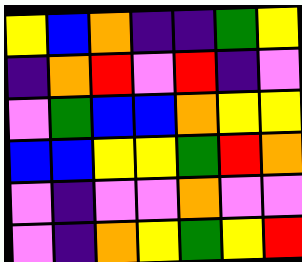[["yellow", "blue", "orange", "indigo", "indigo", "green", "yellow"], ["indigo", "orange", "red", "violet", "red", "indigo", "violet"], ["violet", "green", "blue", "blue", "orange", "yellow", "yellow"], ["blue", "blue", "yellow", "yellow", "green", "red", "orange"], ["violet", "indigo", "violet", "violet", "orange", "violet", "violet"], ["violet", "indigo", "orange", "yellow", "green", "yellow", "red"]]